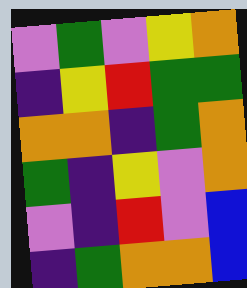[["violet", "green", "violet", "yellow", "orange"], ["indigo", "yellow", "red", "green", "green"], ["orange", "orange", "indigo", "green", "orange"], ["green", "indigo", "yellow", "violet", "orange"], ["violet", "indigo", "red", "violet", "blue"], ["indigo", "green", "orange", "orange", "blue"]]